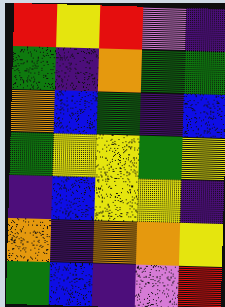[["red", "yellow", "red", "violet", "indigo"], ["green", "indigo", "orange", "green", "green"], ["orange", "blue", "green", "indigo", "blue"], ["green", "yellow", "yellow", "green", "yellow"], ["indigo", "blue", "yellow", "yellow", "indigo"], ["orange", "indigo", "orange", "orange", "yellow"], ["green", "blue", "indigo", "violet", "red"]]